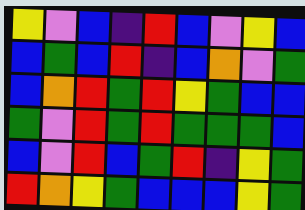[["yellow", "violet", "blue", "indigo", "red", "blue", "violet", "yellow", "blue"], ["blue", "green", "blue", "red", "indigo", "blue", "orange", "violet", "green"], ["blue", "orange", "red", "green", "red", "yellow", "green", "blue", "blue"], ["green", "violet", "red", "green", "red", "green", "green", "green", "blue"], ["blue", "violet", "red", "blue", "green", "red", "indigo", "yellow", "green"], ["red", "orange", "yellow", "green", "blue", "blue", "blue", "yellow", "green"]]